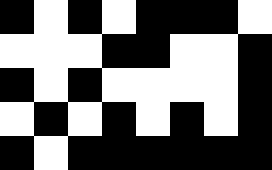[["black", "white", "black", "white", "black", "black", "black", "white"], ["white", "white", "white", "black", "black", "white", "white", "black"], ["black", "white", "black", "white", "white", "white", "white", "black"], ["white", "black", "white", "black", "white", "black", "white", "black"], ["black", "white", "black", "black", "black", "black", "black", "black"]]